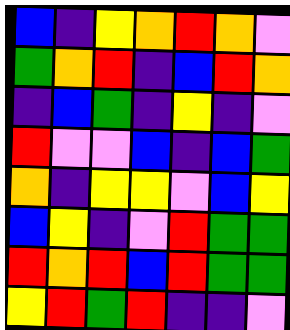[["blue", "indigo", "yellow", "orange", "red", "orange", "violet"], ["green", "orange", "red", "indigo", "blue", "red", "orange"], ["indigo", "blue", "green", "indigo", "yellow", "indigo", "violet"], ["red", "violet", "violet", "blue", "indigo", "blue", "green"], ["orange", "indigo", "yellow", "yellow", "violet", "blue", "yellow"], ["blue", "yellow", "indigo", "violet", "red", "green", "green"], ["red", "orange", "red", "blue", "red", "green", "green"], ["yellow", "red", "green", "red", "indigo", "indigo", "violet"]]